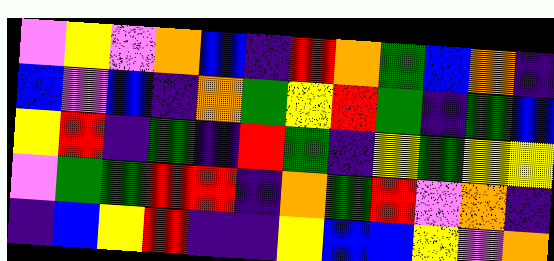[["violet", "yellow", "violet", "orange", "blue", "indigo", "red", "orange", "green", "blue", "orange", "indigo"], ["blue", "violet", "blue", "indigo", "orange", "green", "yellow", "red", "green", "indigo", "green", "blue"], ["yellow", "red", "indigo", "green", "indigo", "red", "green", "indigo", "yellow", "green", "yellow", "yellow"], ["violet", "green", "green", "red", "red", "indigo", "orange", "green", "red", "violet", "orange", "indigo"], ["indigo", "blue", "yellow", "red", "indigo", "indigo", "yellow", "blue", "blue", "yellow", "violet", "orange"]]